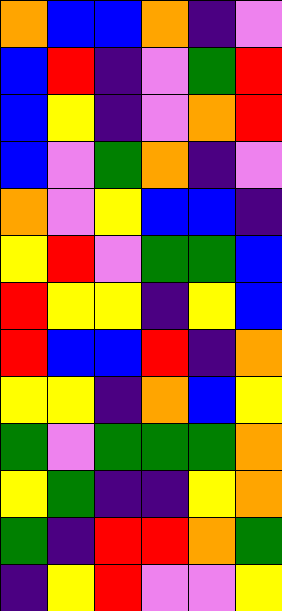[["orange", "blue", "blue", "orange", "indigo", "violet"], ["blue", "red", "indigo", "violet", "green", "red"], ["blue", "yellow", "indigo", "violet", "orange", "red"], ["blue", "violet", "green", "orange", "indigo", "violet"], ["orange", "violet", "yellow", "blue", "blue", "indigo"], ["yellow", "red", "violet", "green", "green", "blue"], ["red", "yellow", "yellow", "indigo", "yellow", "blue"], ["red", "blue", "blue", "red", "indigo", "orange"], ["yellow", "yellow", "indigo", "orange", "blue", "yellow"], ["green", "violet", "green", "green", "green", "orange"], ["yellow", "green", "indigo", "indigo", "yellow", "orange"], ["green", "indigo", "red", "red", "orange", "green"], ["indigo", "yellow", "red", "violet", "violet", "yellow"]]